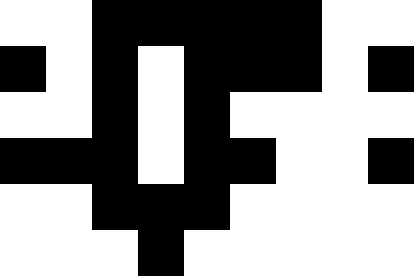[["white", "white", "black", "black", "black", "black", "black", "white", "white"], ["black", "white", "black", "white", "black", "black", "black", "white", "black"], ["white", "white", "black", "white", "black", "white", "white", "white", "white"], ["black", "black", "black", "white", "black", "black", "white", "white", "black"], ["white", "white", "black", "black", "black", "white", "white", "white", "white"], ["white", "white", "white", "black", "white", "white", "white", "white", "white"]]